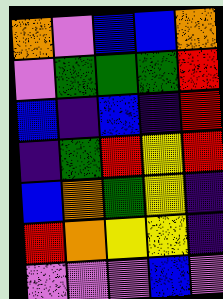[["orange", "violet", "blue", "blue", "orange"], ["violet", "green", "green", "green", "red"], ["blue", "indigo", "blue", "indigo", "red"], ["indigo", "green", "red", "yellow", "red"], ["blue", "orange", "green", "yellow", "indigo"], ["red", "orange", "yellow", "yellow", "indigo"], ["violet", "violet", "violet", "blue", "violet"]]